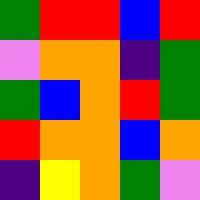[["green", "red", "red", "blue", "red"], ["violet", "orange", "orange", "indigo", "green"], ["green", "blue", "orange", "red", "green"], ["red", "orange", "orange", "blue", "orange"], ["indigo", "yellow", "orange", "green", "violet"]]